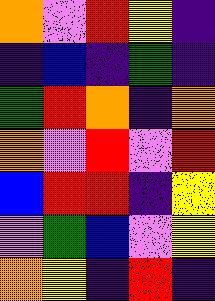[["orange", "violet", "red", "yellow", "indigo"], ["indigo", "blue", "indigo", "green", "indigo"], ["green", "red", "orange", "indigo", "orange"], ["orange", "violet", "red", "violet", "red"], ["blue", "red", "red", "indigo", "yellow"], ["violet", "green", "blue", "violet", "yellow"], ["orange", "yellow", "indigo", "red", "indigo"]]